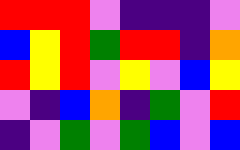[["red", "red", "red", "violet", "indigo", "indigo", "indigo", "violet"], ["blue", "yellow", "red", "green", "red", "red", "indigo", "orange"], ["red", "yellow", "red", "violet", "yellow", "violet", "blue", "yellow"], ["violet", "indigo", "blue", "orange", "indigo", "green", "violet", "red"], ["indigo", "violet", "green", "violet", "green", "blue", "violet", "blue"]]